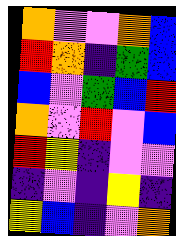[["orange", "violet", "violet", "orange", "blue"], ["red", "orange", "indigo", "green", "blue"], ["blue", "violet", "green", "blue", "red"], ["orange", "violet", "red", "violet", "blue"], ["red", "yellow", "indigo", "violet", "violet"], ["indigo", "violet", "indigo", "yellow", "indigo"], ["yellow", "blue", "indigo", "violet", "orange"]]